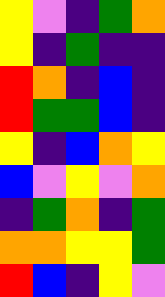[["yellow", "violet", "indigo", "green", "orange"], ["yellow", "indigo", "green", "indigo", "indigo"], ["red", "orange", "indigo", "blue", "indigo"], ["red", "green", "green", "blue", "indigo"], ["yellow", "indigo", "blue", "orange", "yellow"], ["blue", "violet", "yellow", "violet", "orange"], ["indigo", "green", "orange", "indigo", "green"], ["orange", "orange", "yellow", "yellow", "green"], ["red", "blue", "indigo", "yellow", "violet"]]